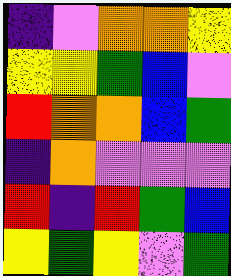[["indigo", "violet", "orange", "orange", "yellow"], ["yellow", "yellow", "green", "blue", "violet"], ["red", "orange", "orange", "blue", "green"], ["indigo", "orange", "violet", "violet", "violet"], ["red", "indigo", "red", "green", "blue"], ["yellow", "green", "yellow", "violet", "green"]]